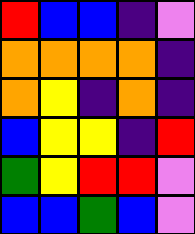[["red", "blue", "blue", "indigo", "violet"], ["orange", "orange", "orange", "orange", "indigo"], ["orange", "yellow", "indigo", "orange", "indigo"], ["blue", "yellow", "yellow", "indigo", "red"], ["green", "yellow", "red", "red", "violet"], ["blue", "blue", "green", "blue", "violet"]]